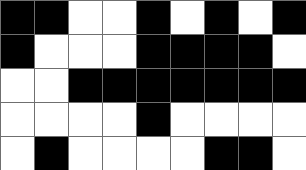[["black", "black", "white", "white", "black", "white", "black", "white", "black"], ["black", "white", "white", "white", "black", "black", "black", "black", "white"], ["white", "white", "black", "black", "black", "black", "black", "black", "black"], ["white", "white", "white", "white", "black", "white", "white", "white", "white"], ["white", "black", "white", "white", "white", "white", "black", "black", "white"]]